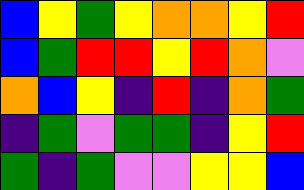[["blue", "yellow", "green", "yellow", "orange", "orange", "yellow", "red"], ["blue", "green", "red", "red", "yellow", "red", "orange", "violet"], ["orange", "blue", "yellow", "indigo", "red", "indigo", "orange", "green"], ["indigo", "green", "violet", "green", "green", "indigo", "yellow", "red"], ["green", "indigo", "green", "violet", "violet", "yellow", "yellow", "blue"]]